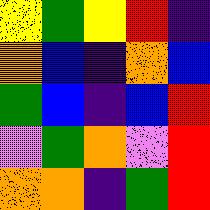[["yellow", "green", "yellow", "red", "indigo"], ["orange", "blue", "indigo", "orange", "blue"], ["green", "blue", "indigo", "blue", "red"], ["violet", "green", "orange", "violet", "red"], ["orange", "orange", "indigo", "green", "red"]]